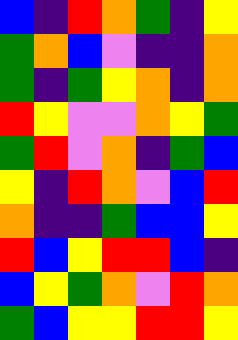[["blue", "indigo", "red", "orange", "green", "indigo", "yellow"], ["green", "orange", "blue", "violet", "indigo", "indigo", "orange"], ["green", "indigo", "green", "yellow", "orange", "indigo", "orange"], ["red", "yellow", "violet", "violet", "orange", "yellow", "green"], ["green", "red", "violet", "orange", "indigo", "green", "blue"], ["yellow", "indigo", "red", "orange", "violet", "blue", "red"], ["orange", "indigo", "indigo", "green", "blue", "blue", "yellow"], ["red", "blue", "yellow", "red", "red", "blue", "indigo"], ["blue", "yellow", "green", "orange", "violet", "red", "orange"], ["green", "blue", "yellow", "yellow", "red", "red", "yellow"]]